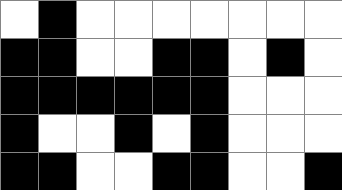[["white", "black", "white", "white", "white", "white", "white", "white", "white"], ["black", "black", "white", "white", "black", "black", "white", "black", "white"], ["black", "black", "black", "black", "black", "black", "white", "white", "white"], ["black", "white", "white", "black", "white", "black", "white", "white", "white"], ["black", "black", "white", "white", "black", "black", "white", "white", "black"]]